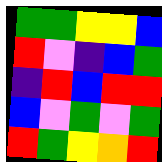[["green", "green", "yellow", "yellow", "blue"], ["red", "violet", "indigo", "blue", "green"], ["indigo", "red", "blue", "red", "red"], ["blue", "violet", "green", "violet", "green"], ["red", "green", "yellow", "orange", "red"]]